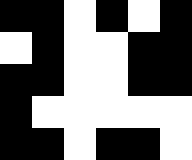[["black", "black", "white", "black", "white", "black"], ["white", "black", "white", "white", "black", "black"], ["black", "black", "white", "white", "black", "black"], ["black", "white", "white", "white", "white", "white"], ["black", "black", "white", "black", "black", "white"]]